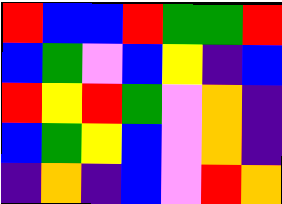[["red", "blue", "blue", "red", "green", "green", "red"], ["blue", "green", "violet", "blue", "yellow", "indigo", "blue"], ["red", "yellow", "red", "green", "violet", "orange", "indigo"], ["blue", "green", "yellow", "blue", "violet", "orange", "indigo"], ["indigo", "orange", "indigo", "blue", "violet", "red", "orange"]]